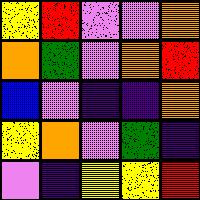[["yellow", "red", "violet", "violet", "orange"], ["orange", "green", "violet", "orange", "red"], ["blue", "violet", "indigo", "indigo", "orange"], ["yellow", "orange", "violet", "green", "indigo"], ["violet", "indigo", "yellow", "yellow", "red"]]